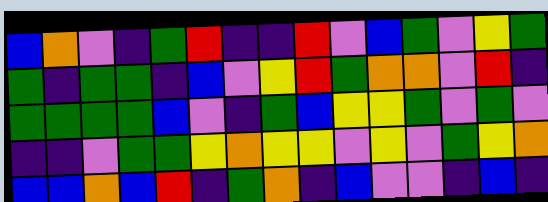[["blue", "orange", "violet", "indigo", "green", "red", "indigo", "indigo", "red", "violet", "blue", "green", "violet", "yellow", "green"], ["green", "indigo", "green", "green", "indigo", "blue", "violet", "yellow", "red", "green", "orange", "orange", "violet", "red", "indigo"], ["green", "green", "green", "green", "blue", "violet", "indigo", "green", "blue", "yellow", "yellow", "green", "violet", "green", "violet"], ["indigo", "indigo", "violet", "green", "green", "yellow", "orange", "yellow", "yellow", "violet", "yellow", "violet", "green", "yellow", "orange"], ["blue", "blue", "orange", "blue", "red", "indigo", "green", "orange", "indigo", "blue", "violet", "violet", "indigo", "blue", "indigo"]]